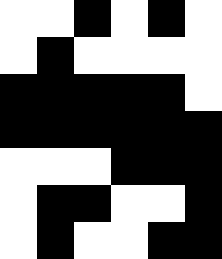[["white", "white", "black", "white", "black", "white"], ["white", "black", "white", "white", "white", "white"], ["black", "black", "black", "black", "black", "white"], ["black", "black", "black", "black", "black", "black"], ["white", "white", "white", "black", "black", "black"], ["white", "black", "black", "white", "white", "black"], ["white", "black", "white", "white", "black", "black"]]